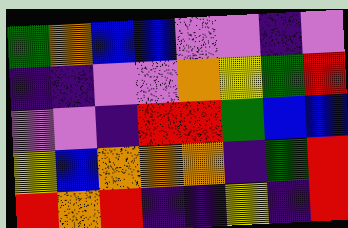[["green", "orange", "blue", "blue", "violet", "violet", "indigo", "violet"], ["indigo", "indigo", "violet", "violet", "orange", "yellow", "green", "red"], ["violet", "violet", "indigo", "red", "red", "green", "blue", "blue"], ["yellow", "blue", "orange", "orange", "orange", "indigo", "green", "red"], ["red", "orange", "red", "indigo", "indigo", "yellow", "indigo", "red"]]